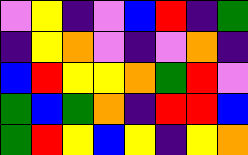[["violet", "yellow", "indigo", "violet", "blue", "red", "indigo", "green"], ["indigo", "yellow", "orange", "violet", "indigo", "violet", "orange", "indigo"], ["blue", "red", "yellow", "yellow", "orange", "green", "red", "violet"], ["green", "blue", "green", "orange", "indigo", "red", "red", "blue"], ["green", "red", "yellow", "blue", "yellow", "indigo", "yellow", "orange"]]